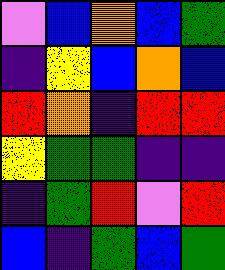[["violet", "blue", "orange", "blue", "green"], ["indigo", "yellow", "blue", "orange", "blue"], ["red", "orange", "indigo", "red", "red"], ["yellow", "green", "green", "indigo", "indigo"], ["indigo", "green", "red", "violet", "red"], ["blue", "indigo", "green", "blue", "green"]]